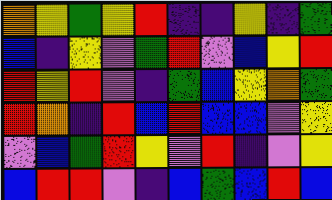[["orange", "yellow", "green", "yellow", "red", "indigo", "indigo", "yellow", "indigo", "green"], ["blue", "indigo", "yellow", "violet", "green", "red", "violet", "blue", "yellow", "red"], ["red", "yellow", "red", "violet", "indigo", "green", "blue", "yellow", "orange", "green"], ["red", "orange", "indigo", "red", "blue", "red", "blue", "blue", "violet", "yellow"], ["violet", "blue", "green", "red", "yellow", "violet", "red", "indigo", "violet", "yellow"], ["blue", "red", "red", "violet", "indigo", "blue", "green", "blue", "red", "blue"]]